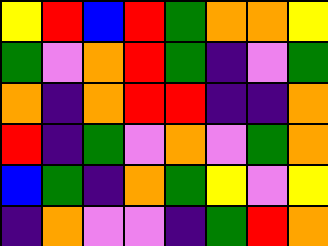[["yellow", "red", "blue", "red", "green", "orange", "orange", "yellow"], ["green", "violet", "orange", "red", "green", "indigo", "violet", "green"], ["orange", "indigo", "orange", "red", "red", "indigo", "indigo", "orange"], ["red", "indigo", "green", "violet", "orange", "violet", "green", "orange"], ["blue", "green", "indigo", "orange", "green", "yellow", "violet", "yellow"], ["indigo", "orange", "violet", "violet", "indigo", "green", "red", "orange"]]